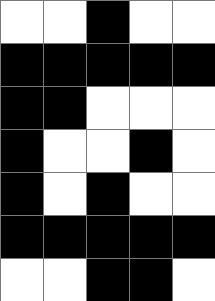[["white", "white", "black", "white", "white"], ["black", "black", "black", "black", "black"], ["black", "black", "white", "white", "white"], ["black", "white", "white", "black", "white"], ["black", "white", "black", "white", "white"], ["black", "black", "black", "black", "black"], ["white", "white", "black", "black", "white"]]